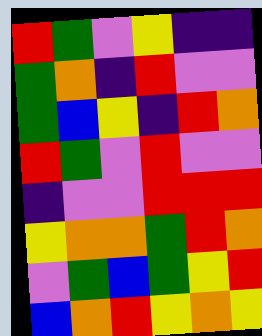[["red", "green", "violet", "yellow", "indigo", "indigo"], ["green", "orange", "indigo", "red", "violet", "violet"], ["green", "blue", "yellow", "indigo", "red", "orange"], ["red", "green", "violet", "red", "violet", "violet"], ["indigo", "violet", "violet", "red", "red", "red"], ["yellow", "orange", "orange", "green", "red", "orange"], ["violet", "green", "blue", "green", "yellow", "red"], ["blue", "orange", "red", "yellow", "orange", "yellow"]]